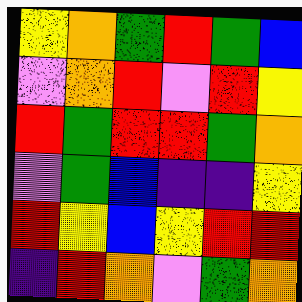[["yellow", "orange", "green", "red", "green", "blue"], ["violet", "orange", "red", "violet", "red", "yellow"], ["red", "green", "red", "red", "green", "orange"], ["violet", "green", "blue", "indigo", "indigo", "yellow"], ["red", "yellow", "blue", "yellow", "red", "red"], ["indigo", "red", "orange", "violet", "green", "orange"]]